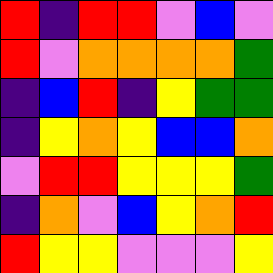[["red", "indigo", "red", "red", "violet", "blue", "violet"], ["red", "violet", "orange", "orange", "orange", "orange", "green"], ["indigo", "blue", "red", "indigo", "yellow", "green", "green"], ["indigo", "yellow", "orange", "yellow", "blue", "blue", "orange"], ["violet", "red", "red", "yellow", "yellow", "yellow", "green"], ["indigo", "orange", "violet", "blue", "yellow", "orange", "red"], ["red", "yellow", "yellow", "violet", "violet", "violet", "yellow"]]